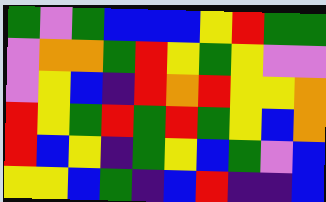[["green", "violet", "green", "blue", "blue", "blue", "yellow", "red", "green", "green"], ["violet", "orange", "orange", "green", "red", "yellow", "green", "yellow", "violet", "violet"], ["violet", "yellow", "blue", "indigo", "red", "orange", "red", "yellow", "yellow", "orange"], ["red", "yellow", "green", "red", "green", "red", "green", "yellow", "blue", "orange"], ["red", "blue", "yellow", "indigo", "green", "yellow", "blue", "green", "violet", "blue"], ["yellow", "yellow", "blue", "green", "indigo", "blue", "red", "indigo", "indigo", "blue"]]